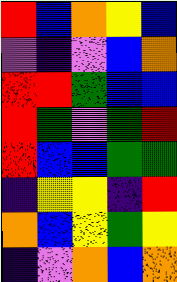[["red", "blue", "orange", "yellow", "blue"], ["violet", "indigo", "violet", "blue", "orange"], ["red", "red", "green", "blue", "blue"], ["red", "green", "violet", "green", "red"], ["red", "blue", "blue", "green", "green"], ["indigo", "yellow", "yellow", "indigo", "red"], ["orange", "blue", "yellow", "green", "yellow"], ["indigo", "violet", "orange", "blue", "orange"]]